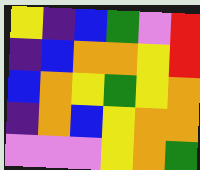[["yellow", "indigo", "blue", "green", "violet", "red"], ["indigo", "blue", "orange", "orange", "yellow", "red"], ["blue", "orange", "yellow", "green", "yellow", "orange"], ["indigo", "orange", "blue", "yellow", "orange", "orange"], ["violet", "violet", "violet", "yellow", "orange", "green"]]